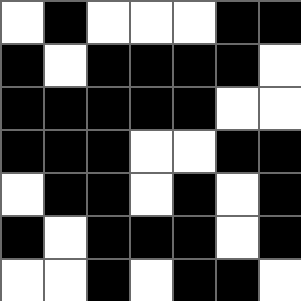[["white", "black", "white", "white", "white", "black", "black"], ["black", "white", "black", "black", "black", "black", "white"], ["black", "black", "black", "black", "black", "white", "white"], ["black", "black", "black", "white", "white", "black", "black"], ["white", "black", "black", "white", "black", "white", "black"], ["black", "white", "black", "black", "black", "white", "black"], ["white", "white", "black", "white", "black", "black", "white"]]